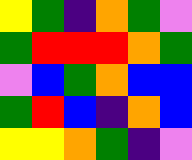[["yellow", "green", "indigo", "orange", "green", "violet"], ["green", "red", "red", "red", "orange", "green"], ["violet", "blue", "green", "orange", "blue", "blue"], ["green", "red", "blue", "indigo", "orange", "blue"], ["yellow", "yellow", "orange", "green", "indigo", "violet"]]